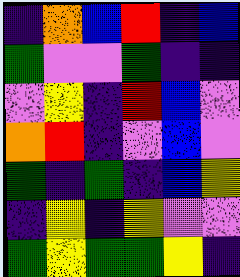[["indigo", "orange", "blue", "red", "indigo", "blue"], ["green", "violet", "violet", "green", "indigo", "indigo"], ["violet", "yellow", "indigo", "red", "blue", "violet"], ["orange", "red", "indigo", "violet", "blue", "violet"], ["green", "indigo", "green", "indigo", "blue", "yellow"], ["indigo", "yellow", "indigo", "yellow", "violet", "violet"], ["green", "yellow", "green", "green", "yellow", "indigo"]]